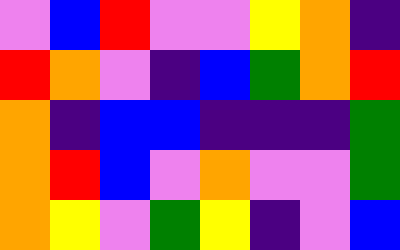[["violet", "blue", "red", "violet", "violet", "yellow", "orange", "indigo"], ["red", "orange", "violet", "indigo", "blue", "green", "orange", "red"], ["orange", "indigo", "blue", "blue", "indigo", "indigo", "indigo", "green"], ["orange", "red", "blue", "violet", "orange", "violet", "violet", "green"], ["orange", "yellow", "violet", "green", "yellow", "indigo", "violet", "blue"]]